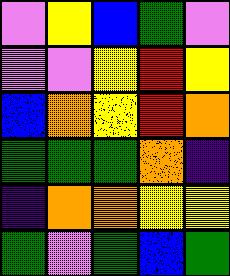[["violet", "yellow", "blue", "green", "violet"], ["violet", "violet", "yellow", "red", "yellow"], ["blue", "orange", "yellow", "red", "orange"], ["green", "green", "green", "orange", "indigo"], ["indigo", "orange", "orange", "yellow", "yellow"], ["green", "violet", "green", "blue", "green"]]